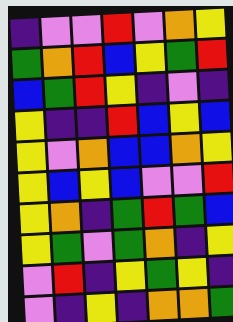[["indigo", "violet", "violet", "red", "violet", "orange", "yellow"], ["green", "orange", "red", "blue", "yellow", "green", "red"], ["blue", "green", "red", "yellow", "indigo", "violet", "indigo"], ["yellow", "indigo", "indigo", "red", "blue", "yellow", "blue"], ["yellow", "violet", "orange", "blue", "blue", "orange", "yellow"], ["yellow", "blue", "yellow", "blue", "violet", "violet", "red"], ["yellow", "orange", "indigo", "green", "red", "green", "blue"], ["yellow", "green", "violet", "green", "orange", "indigo", "yellow"], ["violet", "red", "indigo", "yellow", "green", "yellow", "indigo"], ["violet", "indigo", "yellow", "indigo", "orange", "orange", "green"]]